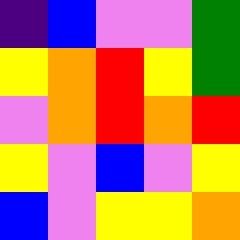[["indigo", "blue", "violet", "violet", "green"], ["yellow", "orange", "red", "yellow", "green"], ["violet", "orange", "red", "orange", "red"], ["yellow", "violet", "blue", "violet", "yellow"], ["blue", "violet", "yellow", "yellow", "orange"]]